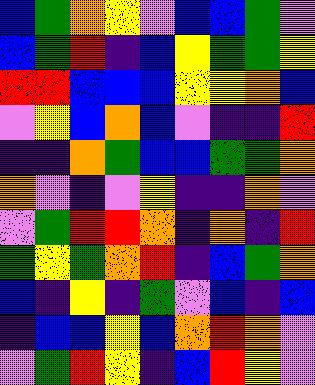[["blue", "green", "orange", "yellow", "violet", "blue", "blue", "green", "violet"], ["blue", "green", "red", "indigo", "blue", "yellow", "green", "green", "yellow"], ["red", "red", "blue", "blue", "blue", "yellow", "yellow", "orange", "blue"], ["violet", "yellow", "blue", "orange", "blue", "violet", "indigo", "indigo", "red"], ["indigo", "indigo", "orange", "green", "blue", "blue", "green", "green", "orange"], ["orange", "violet", "indigo", "violet", "yellow", "indigo", "indigo", "orange", "violet"], ["violet", "green", "red", "red", "orange", "indigo", "orange", "indigo", "red"], ["green", "yellow", "green", "orange", "red", "indigo", "blue", "green", "orange"], ["blue", "indigo", "yellow", "indigo", "green", "violet", "blue", "indigo", "blue"], ["indigo", "blue", "blue", "yellow", "blue", "orange", "red", "orange", "violet"], ["violet", "green", "red", "yellow", "indigo", "blue", "red", "yellow", "violet"]]